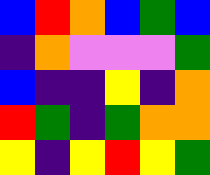[["blue", "red", "orange", "blue", "green", "blue"], ["indigo", "orange", "violet", "violet", "violet", "green"], ["blue", "indigo", "indigo", "yellow", "indigo", "orange"], ["red", "green", "indigo", "green", "orange", "orange"], ["yellow", "indigo", "yellow", "red", "yellow", "green"]]